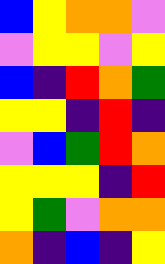[["blue", "yellow", "orange", "orange", "violet"], ["violet", "yellow", "yellow", "violet", "yellow"], ["blue", "indigo", "red", "orange", "green"], ["yellow", "yellow", "indigo", "red", "indigo"], ["violet", "blue", "green", "red", "orange"], ["yellow", "yellow", "yellow", "indigo", "red"], ["yellow", "green", "violet", "orange", "orange"], ["orange", "indigo", "blue", "indigo", "yellow"]]